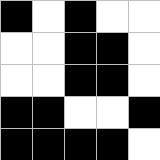[["black", "white", "black", "white", "white"], ["white", "white", "black", "black", "white"], ["white", "white", "black", "black", "white"], ["black", "black", "white", "white", "black"], ["black", "black", "black", "black", "white"]]